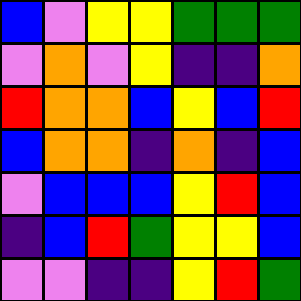[["blue", "violet", "yellow", "yellow", "green", "green", "green"], ["violet", "orange", "violet", "yellow", "indigo", "indigo", "orange"], ["red", "orange", "orange", "blue", "yellow", "blue", "red"], ["blue", "orange", "orange", "indigo", "orange", "indigo", "blue"], ["violet", "blue", "blue", "blue", "yellow", "red", "blue"], ["indigo", "blue", "red", "green", "yellow", "yellow", "blue"], ["violet", "violet", "indigo", "indigo", "yellow", "red", "green"]]